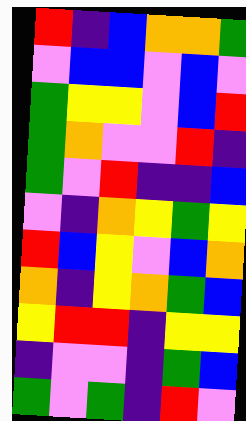[["red", "indigo", "blue", "orange", "orange", "green"], ["violet", "blue", "blue", "violet", "blue", "violet"], ["green", "yellow", "yellow", "violet", "blue", "red"], ["green", "orange", "violet", "violet", "red", "indigo"], ["green", "violet", "red", "indigo", "indigo", "blue"], ["violet", "indigo", "orange", "yellow", "green", "yellow"], ["red", "blue", "yellow", "violet", "blue", "orange"], ["orange", "indigo", "yellow", "orange", "green", "blue"], ["yellow", "red", "red", "indigo", "yellow", "yellow"], ["indigo", "violet", "violet", "indigo", "green", "blue"], ["green", "violet", "green", "indigo", "red", "violet"]]